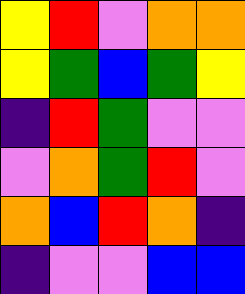[["yellow", "red", "violet", "orange", "orange"], ["yellow", "green", "blue", "green", "yellow"], ["indigo", "red", "green", "violet", "violet"], ["violet", "orange", "green", "red", "violet"], ["orange", "blue", "red", "orange", "indigo"], ["indigo", "violet", "violet", "blue", "blue"]]